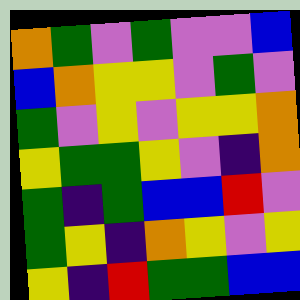[["orange", "green", "violet", "green", "violet", "violet", "blue"], ["blue", "orange", "yellow", "yellow", "violet", "green", "violet"], ["green", "violet", "yellow", "violet", "yellow", "yellow", "orange"], ["yellow", "green", "green", "yellow", "violet", "indigo", "orange"], ["green", "indigo", "green", "blue", "blue", "red", "violet"], ["green", "yellow", "indigo", "orange", "yellow", "violet", "yellow"], ["yellow", "indigo", "red", "green", "green", "blue", "blue"]]